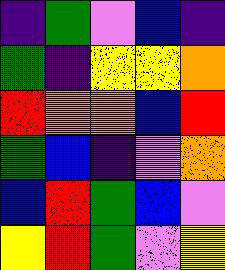[["indigo", "green", "violet", "blue", "indigo"], ["green", "indigo", "yellow", "yellow", "orange"], ["red", "orange", "orange", "blue", "red"], ["green", "blue", "indigo", "violet", "orange"], ["blue", "red", "green", "blue", "violet"], ["yellow", "red", "green", "violet", "yellow"]]